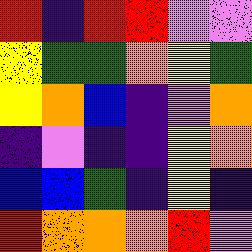[["red", "indigo", "red", "red", "violet", "violet"], ["yellow", "green", "green", "orange", "yellow", "green"], ["yellow", "orange", "blue", "indigo", "violet", "orange"], ["indigo", "violet", "indigo", "indigo", "yellow", "orange"], ["blue", "blue", "green", "indigo", "yellow", "indigo"], ["red", "orange", "orange", "orange", "red", "violet"]]